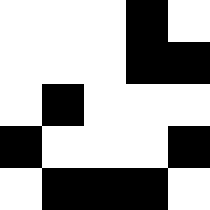[["white", "white", "white", "black", "white"], ["white", "white", "white", "black", "black"], ["white", "black", "white", "white", "white"], ["black", "white", "white", "white", "black"], ["white", "black", "black", "black", "white"]]